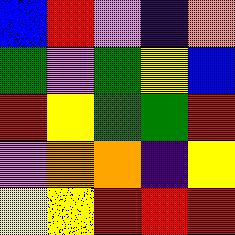[["blue", "red", "violet", "indigo", "orange"], ["green", "violet", "green", "yellow", "blue"], ["red", "yellow", "green", "green", "red"], ["violet", "orange", "orange", "indigo", "yellow"], ["yellow", "yellow", "red", "red", "red"]]